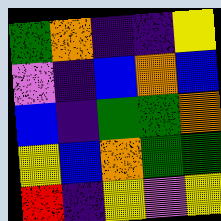[["green", "orange", "indigo", "indigo", "yellow"], ["violet", "indigo", "blue", "orange", "blue"], ["blue", "indigo", "green", "green", "orange"], ["yellow", "blue", "orange", "green", "green"], ["red", "indigo", "yellow", "violet", "yellow"]]